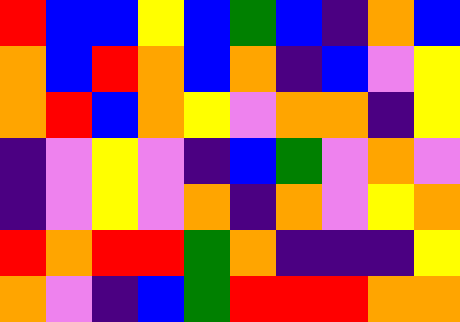[["red", "blue", "blue", "yellow", "blue", "green", "blue", "indigo", "orange", "blue"], ["orange", "blue", "red", "orange", "blue", "orange", "indigo", "blue", "violet", "yellow"], ["orange", "red", "blue", "orange", "yellow", "violet", "orange", "orange", "indigo", "yellow"], ["indigo", "violet", "yellow", "violet", "indigo", "blue", "green", "violet", "orange", "violet"], ["indigo", "violet", "yellow", "violet", "orange", "indigo", "orange", "violet", "yellow", "orange"], ["red", "orange", "red", "red", "green", "orange", "indigo", "indigo", "indigo", "yellow"], ["orange", "violet", "indigo", "blue", "green", "red", "red", "red", "orange", "orange"]]